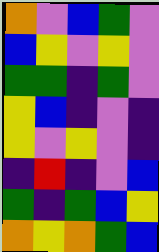[["orange", "violet", "blue", "green", "violet"], ["blue", "yellow", "violet", "yellow", "violet"], ["green", "green", "indigo", "green", "violet"], ["yellow", "blue", "indigo", "violet", "indigo"], ["yellow", "violet", "yellow", "violet", "indigo"], ["indigo", "red", "indigo", "violet", "blue"], ["green", "indigo", "green", "blue", "yellow"], ["orange", "yellow", "orange", "green", "blue"]]